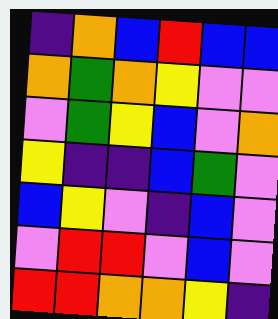[["indigo", "orange", "blue", "red", "blue", "blue"], ["orange", "green", "orange", "yellow", "violet", "violet"], ["violet", "green", "yellow", "blue", "violet", "orange"], ["yellow", "indigo", "indigo", "blue", "green", "violet"], ["blue", "yellow", "violet", "indigo", "blue", "violet"], ["violet", "red", "red", "violet", "blue", "violet"], ["red", "red", "orange", "orange", "yellow", "indigo"]]